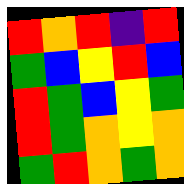[["red", "orange", "red", "indigo", "red"], ["green", "blue", "yellow", "red", "blue"], ["red", "green", "blue", "yellow", "green"], ["red", "green", "orange", "yellow", "orange"], ["green", "red", "orange", "green", "orange"]]